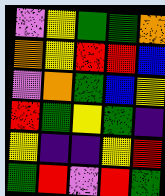[["violet", "yellow", "green", "green", "orange"], ["orange", "yellow", "red", "red", "blue"], ["violet", "orange", "green", "blue", "yellow"], ["red", "green", "yellow", "green", "indigo"], ["yellow", "indigo", "indigo", "yellow", "red"], ["green", "red", "violet", "red", "green"]]